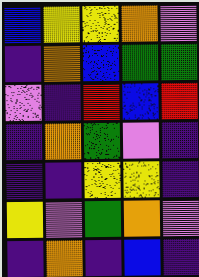[["blue", "yellow", "yellow", "orange", "violet"], ["indigo", "orange", "blue", "green", "green"], ["violet", "indigo", "red", "blue", "red"], ["indigo", "orange", "green", "violet", "indigo"], ["indigo", "indigo", "yellow", "yellow", "indigo"], ["yellow", "violet", "green", "orange", "violet"], ["indigo", "orange", "indigo", "blue", "indigo"]]